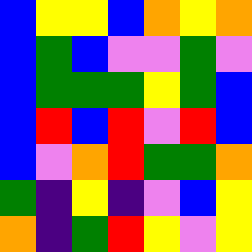[["blue", "yellow", "yellow", "blue", "orange", "yellow", "orange"], ["blue", "green", "blue", "violet", "violet", "green", "violet"], ["blue", "green", "green", "green", "yellow", "green", "blue"], ["blue", "red", "blue", "red", "violet", "red", "blue"], ["blue", "violet", "orange", "red", "green", "green", "orange"], ["green", "indigo", "yellow", "indigo", "violet", "blue", "yellow"], ["orange", "indigo", "green", "red", "yellow", "violet", "yellow"]]